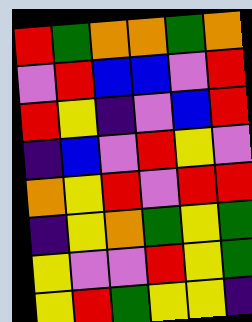[["red", "green", "orange", "orange", "green", "orange"], ["violet", "red", "blue", "blue", "violet", "red"], ["red", "yellow", "indigo", "violet", "blue", "red"], ["indigo", "blue", "violet", "red", "yellow", "violet"], ["orange", "yellow", "red", "violet", "red", "red"], ["indigo", "yellow", "orange", "green", "yellow", "green"], ["yellow", "violet", "violet", "red", "yellow", "green"], ["yellow", "red", "green", "yellow", "yellow", "indigo"]]